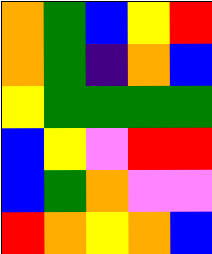[["orange", "green", "blue", "yellow", "red"], ["orange", "green", "indigo", "orange", "blue"], ["yellow", "green", "green", "green", "green"], ["blue", "yellow", "violet", "red", "red"], ["blue", "green", "orange", "violet", "violet"], ["red", "orange", "yellow", "orange", "blue"]]